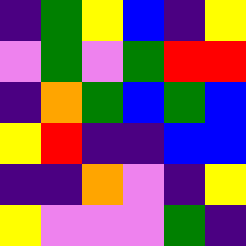[["indigo", "green", "yellow", "blue", "indigo", "yellow"], ["violet", "green", "violet", "green", "red", "red"], ["indigo", "orange", "green", "blue", "green", "blue"], ["yellow", "red", "indigo", "indigo", "blue", "blue"], ["indigo", "indigo", "orange", "violet", "indigo", "yellow"], ["yellow", "violet", "violet", "violet", "green", "indigo"]]